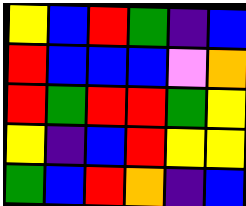[["yellow", "blue", "red", "green", "indigo", "blue"], ["red", "blue", "blue", "blue", "violet", "orange"], ["red", "green", "red", "red", "green", "yellow"], ["yellow", "indigo", "blue", "red", "yellow", "yellow"], ["green", "blue", "red", "orange", "indigo", "blue"]]